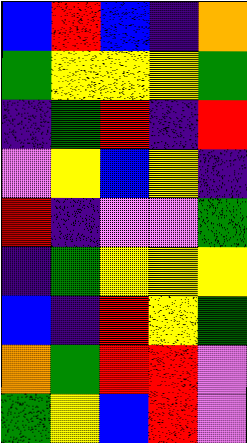[["blue", "red", "blue", "indigo", "orange"], ["green", "yellow", "yellow", "yellow", "green"], ["indigo", "green", "red", "indigo", "red"], ["violet", "yellow", "blue", "yellow", "indigo"], ["red", "indigo", "violet", "violet", "green"], ["indigo", "green", "yellow", "yellow", "yellow"], ["blue", "indigo", "red", "yellow", "green"], ["orange", "green", "red", "red", "violet"], ["green", "yellow", "blue", "red", "violet"]]